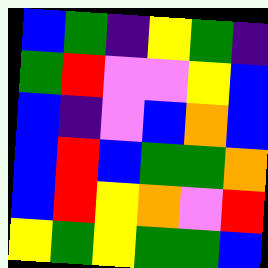[["blue", "green", "indigo", "yellow", "green", "indigo"], ["green", "red", "violet", "violet", "yellow", "blue"], ["blue", "indigo", "violet", "blue", "orange", "blue"], ["blue", "red", "blue", "green", "green", "orange"], ["blue", "red", "yellow", "orange", "violet", "red"], ["yellow", "green", "yellow", "green", "green", "blue"]]